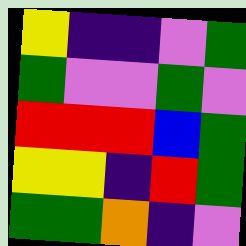[["yellow", "indigo", "indigo", "violet", "green"], ["green", "violet", "violet", "green", "violet"], ["red", "red", "red", "blue", "green"], ["yellow", "yellow", "indigo", "red", "green"], ["green", "green", "orange", "indigo", "violet"]]